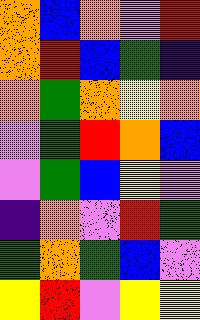[["orange", "blue", "orange", "violet", "red"], ["orange", "red", "blue", "green", "indigo"], ["orange", "green", "orange", "yellow", "orange"], ["violet", "green", "red", "orange", "blue"], ["violet", "green", "blue", "yellow", "violet"], ["indigo", "orange", "violet", "red", "green"], ["green", "orange", "green", "blue", "violet"], ["yellow", "red", "violet", "yellow", "yellow"]]